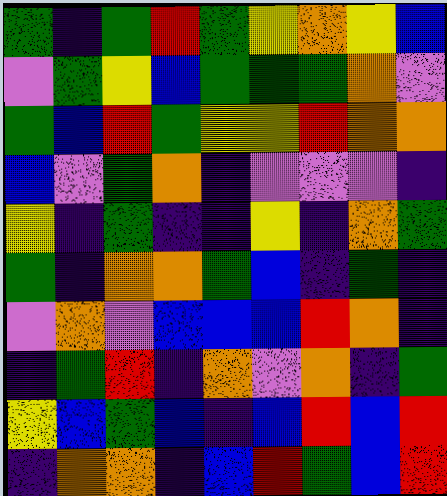[["green", "indigo", "green", "red", "green", "yellow", "orange", "yellow", "blue"], ["violet", "green", "yellow", "blue", "green", "green", "green", "orange", "violet"], ["green", "blue", "red", "green", "yellow", "yellow", "red", "orange", "orange"], ["blue", "violet", "green", "orange", "indigo", "violet", "violet", "violet", "indigo"], ["yellow", "indigo", "green", "indigo", "indigo", "yellow", "indigo", "orange", "green"], ["green", "indigo", "orange", "orange", "green", "blue", "indigo", "green", "indigo"], ["violet", "orange", "violet", "blue", "blue", "blue", "red", "orange", "indigo"], ["indigo", "green", "red", "indigo", "orange", "violet", "orange", "indigo", "green"], ["yellow", "blue", "green", "blue", "indigo", "blue", "red", "blue", "red"], ["indigo", "orange", "orange", "indigo", "blue", "red", "green", "blue", "red"]]